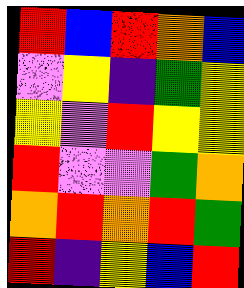[["red", "blue", "red", "orange", "blue"], ["violet", "yellow", "indigo", "green", "yellow"], ["yellow", "violet", "red", "yellow", "yellow"], ["red", "violet", "violet", "green", "orange"], ["orange", "red", "orange", "red", "green"], ["red", "indigo", "yellow", "blue", "red"]]